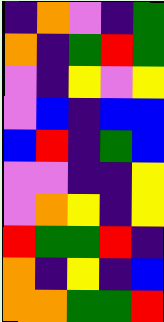[["indigo", "orange", "violet", "indigo", "green"], ["orange", "indigo", "green", "red", "green"], ["violet", "indigo", "yellow", "violet", "yellow"], ["violet", "blue", "indigo", "blue", "blue"], ["blue", "red", "indigo", "green", "blue"], ["violet", "violet", "indigo", "indigo", "yellow"], ["violet", "orange", "yellow", "indigo", "yellow"], ["red", "green", "green", "red", "indigo"], ["orange", "indigo", "yellow", "indigo", "blue"], ["orange", "orange", "green", "green", "red"]]